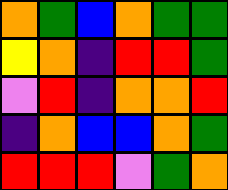[["orange", "green", "blue", "orange", "green", "green"], ["yellow", "orange", "indigo", "red", "red", "green"], ["violet", "red", "indigo", "orange", "orange", "red"], ["indigo", "orange", "blue", "blue", "orange", "green"], ["red", "red", "red", "violet", "green", "orange"]]